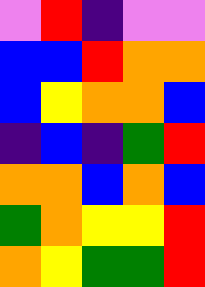[["violet", "red", "indigo", "violet", "violet"], ["blue", "blue", "red", "orange", "orange"], ["blue", "yellow", "orange", "orange", "blue"], ["indigo", "blue", "indigo", "green", "red"], ["orange", "orange", "blue", "orange", "blue"], ["green", "orange", "yellow", "yellow", "red"], ["orange", "yellow", "green", "green", "red"]]